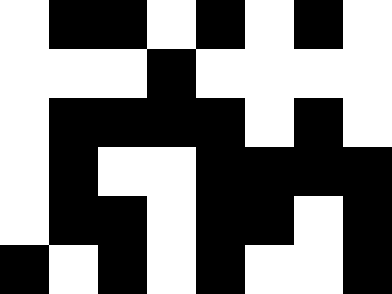[["white", "black", "black", "white", "black", "white", "black", "white"], ["white", "white", "white", "black", "white", "white", "white", "white"], ["white", "black", "black", "black", "black", "white", "black", "white"], ["white", "black", "white", "white", "black", "black", "black", "black"], ["white", "black", "black", "white", "black", "black", "white", "black"], ["black", "white", "black", "white", "black", "white", "white", "black"]]